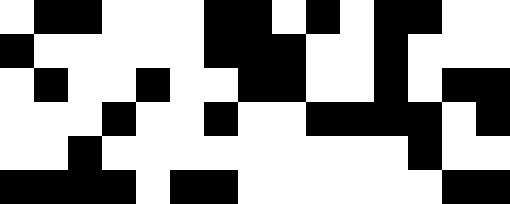[["white", "black", "black", "white", "white", "white", "black", "black", "white", "black", "white", "black", "black", "white", "white"], ["black", "white", "white", "white", "white", "white", "black", "black", "black", "white", "white", "black", "white", "white", "white"], ["white", "black", "white", "white", "black", "white", "white", "black", "black", "white", "white", "black", "white", "black", "black"], ["white", "white", "white", "black", "white", "white", "black", "white", "white", "black", "black", "black", "black", "white", "black"], ["white", "white", "black", "white", "white", "white", "white", "white", "white", "white", "white", "white", "black", "white", "white"], ["black", "black", "black", "black", "white", "black", "black", "white", "white", "white", "white", "white", "white", "black", "black"]]